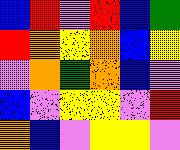[["blue", "red", "violet", "red", "blue", "green"], ["red", "orange", "yellow", "orange", "blue", "yellow"], ["violet", "orange", "green", "orange", "blue", "violet"], ["blue", "violet", "yellow", "yellow", "violet", "red"], ["orange", "blue", "violet", "yellow", "yellow", "violet"]]